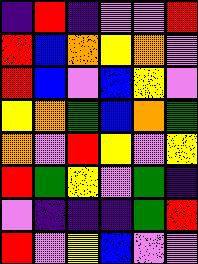[["indigo", "red", "indigo", "violet", "violet", "red"], ["red", "blue", "orange", "yellow", "orange", "violet"], ["red", "blue", "violet", "blue", "yellow", "violet"], ["yellow", "orange", "green", "blue", "orange", "green"], ["orange", "violet", "red", "yellow", "violet", "yellow"], ["red", "green", "yellow", "violet", "green", "indigo"], ["violet", "indigo", "indigo", "indigo", "green", "red"], ["red", "violet", "yellow", "blue", "violet", "violet"]]